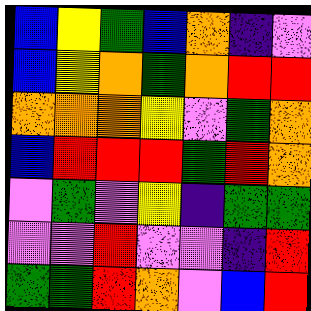[["blue", "yellow", "green", "blue", "orange", "indigo", "violet"], ["blue", "yellow", "orange", "green", "orange", "red", "red"], ["orange", "orange", "orange", "yellow", "violet", "green", "orange"], ["blue", "red", "red", "red", "green", "red", "orange"], ["violet", "green", "violet", "yellow", "indigo", "green", "green"], ["violet", "violet", "red", "violet", "violet", "indigo", "red"], ["green", "green", "red", "orange", "violet", "blue", "red"]]